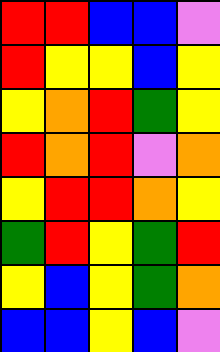[["red", "red", "blue", "blue", "violet"], ["red", "yellow", "yellow", "blue", "yellow"], ["yellow", "orange", "red", "green", "yellow"], ["red", "orange", "red", "violet", "orange"], ["yellow", "red", "red", "orange", "yellow"], ["green", "red", "yellow", "green", "red"], ["yellow", "blue", "yellow", "green", "orange"], ["blue", "blue", "yellow", "blue", "violet"]]